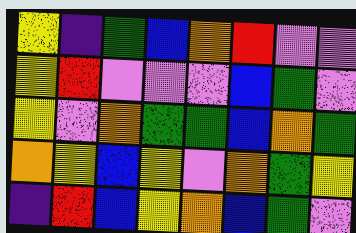[["yellow", "indigo", "green", "blue", "orange", "red", "violet", "violet"], ["yellow", "red", "violet", "violet", "violet", "blue", "green", "violet"], ["yellow", "violet", "orange", "green", "green", "blue", "orange", "green"], ["orange", "yellow", "blue", "yellow", "violet", "orange", "green", "yellow"], ["indigo", "red", "blue", "yellow", "orange", "blue", "green", "violet"]]